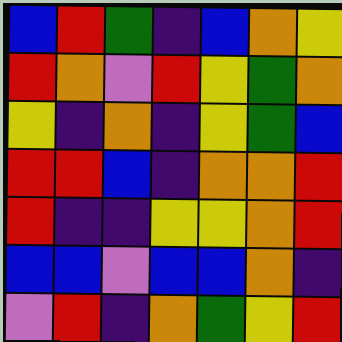[["blue", "red", "green", "indigo", "blue", "orange", "yellow"], ["red", "orange", "violet", "red", "yellow", "green", "orange"], ["yellow", "indigo", "orange", "indigo", "yellow", "green", "blue"], ["red", "red", "blue", "indigo", "orange", "orange", "red"], ["red", "indigo", "indigo", "yellow", "yellow", "orange", "red"], ["blue", "blue", "violet", "blue", "blue", "orange", "indigo"], ["violet", "red", "indigo", "orange", "green", "yellow", "red"]]